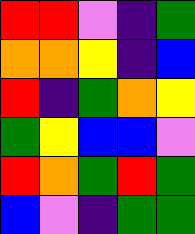[["red", "red", "violet", "indigo", "green"], ["orange", "orange", "yellow", "indigo", "blue"], ["red", "indigo", "green", "orange", "yellow"], ["green", "yellow", "blue", "blue", "violet"], ["red", "orange", "green", "red", "green"], ["blue", "violet", "indigo", "green", "green"]]